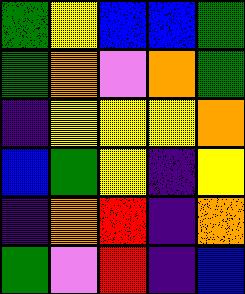[["green", "yellow", "blue", "blue", "green"], ["green", "orange", "violet", "orange", "green"], ["indigo", "yellow", "yellow", "yellow", "orange"], ["blue", "green", "yellow", "indigo", "yellow"], ["indigo", "orange", "red", "indigo", "orange"], ["green", "violet", "red", "indigo", "blue"]]